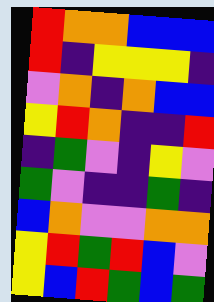[["red", "orange", "orange", "blue", "blue", "blue"], ["red", "indigo", "yellow", "yellow", "yellow", "indigo"], ["violet", "orange", "indigo", "orange", "blue", "blue"], ["yellow", "red", "orange", "indigo", "indigo", "red"], ["indigo", "green", "violet", "indigo", "yellow", "violet"], ["green", "violet", "indigo", "indigo", "green", "indigo"], ["blue", "orange", "violet", "violet", "orange", "orange"], ["yellow", "red", "green", "red", "blue", "violet"], ["yellow", "blue", "red", "green", "blue", "green"]]